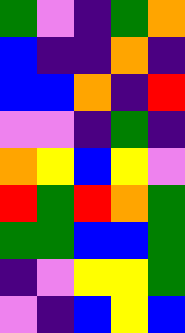[["green", "violet", "indigo", "green", "orange"], ["blue", "indigo", "indigo", "orange", "indigo"], ["blue", "blue", "orange", "indigo", "red"], ["violet", "violet", "indigo", "green", "indigo"], ["orange", "yellow", "blue", "yellow", "violet"], ["red", "green", "red", "orange", "green"], ["green", "green", "blue", "blue", "green"], ["indigo", "violet", "yellow", "yellow", "green"], ["violet", "indigo", "blue", "yellow", "blue"]]